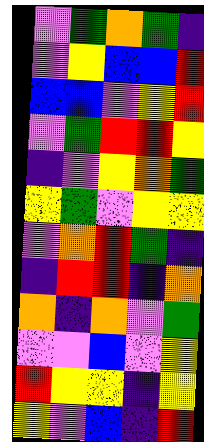[["violet", "green", "orange", "green", "indigo"], ["violet", "yellow", "blue", "blue", "red"], ["blue", "blue", "violet", "yellow", "red"], ["violet", "green", "red", "red", "yellow"], ["indigo", "violet", "yellow", "orange", "green"], ["yellow", "green", "violet", "yellow", "yellow"], ["violet", "orange", "red", "green", "indigo"], ["indigo", "red", "red", "indigo", "orange"], ["orange", "indigo", "orange", "violet", "green"], ["violet", "violet", "blue", "violet", "yellow"], ["red", "yellow", "yellow", "indigo", "yellow"], ["yellow", "violet", "blue", "indigo", "red"]]